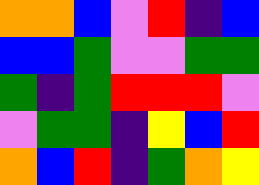[["orange", "orange", "blue", "violet", "red", "indigo", "blue"], ["blue", "blue", "green", "violet", "violet", "green", "green"], ["green", "indigo", "green", "red", "red", "red", "violet"], ["violet", "green", "green", "indigo", "yellow", "blue", "red"], ["orange", "blue", "red", "indigo", "green", "orange", "yellow"]]